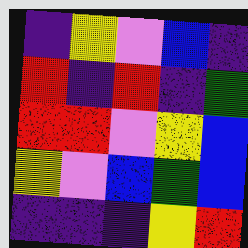[["indigo", "yellow", "violet", "blue", "indigo"], ["red", "indigo", "red", "indigo", "green"], ["red", "red", "violet", "yellow", "blue"], ["yellow", "violet", "blue", "green", "blue"], ["indigo", "indigo", "indigo", "yellow", "red"]]